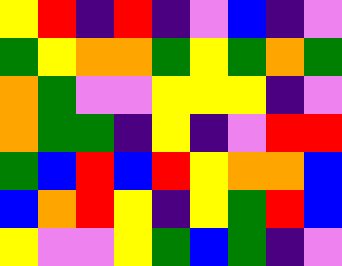[["yellow", "red", "indigo", "red", "indigo", "violet", "blue", "indigo", "violet"], ["green", "yellow", "orange", "orange", "green", "yellow", "green", "orange", "green"], ["orange", "green", "violet", "violet", "yellow", "yellow", "yellow", "indigo", "violet"], ["orange", "green", "green", "indigo", "yellow", "indigo", "violet", "red", "red"], ["green", "blue", "red", "blue", "red", "yellow", "orange", "orange", "blue"], ["blue", "orange", "red", "yellow", "indigo", "yellow", "green", "red", "blue"], ["yellow", "violet", "violet", "yellow", "green", "blue", "green", "indigo", "violet"]]